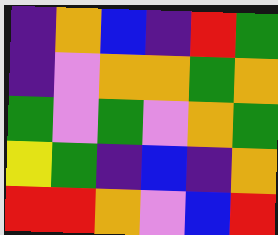[["indigo", "orange", "blue", "indigo", "red", "green"], ["indigo", "violet", "orange", "orange", "green", "orange"], ["green", "violet", "green", "violet", "orange", "green"], ["yellow", "green", "indigo", "blue", "indigo", "orange"], ["red", "red", "orange", "violet", "blue", "red"]]